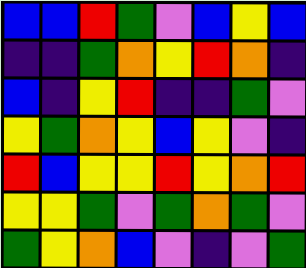[["blue", "blue", "red", "green", "violet", "blue", "yellow", "blue"], ["indigo", "indigo", "green", "orange", "yellow", "red", "orange", "indigo"], ["blue", "indigo", "yellow", "red", "indigo", "indigo", "green", "violet"], ["yellow", "green", "orange", "yellow", "blue", "yellow", "violet", "indigo"], ["red", "blue", "yellow", "yellow", "red", "yellow", "orange", "red"], ["yellow", "yellow", "green", "violet", "green", "orange", "green", "violet"], ["green", "yellow", "orange", "blue", "violet", "indigo", "violet", "green"]]